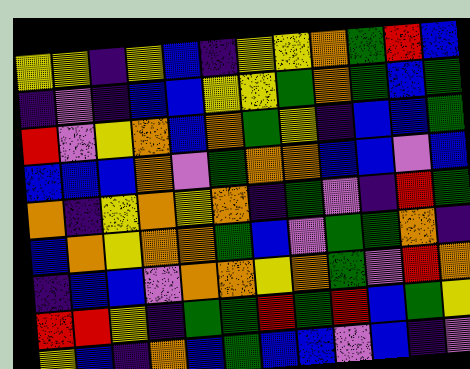[["yellow", "yellow", "indigo", "yellow", "blue", "indigo", "yellow", "yellow", "orange", "green", "red", "blue"], ["indigo", "violet", "indigo", "blue", "blue", "yellow", "yellow", "green", "orange", "green", "blue", "green"], ["red", "violet", "yellow", "orange", "blue", "orange", "green", "yellow", "indigo", "blue", "blue", "green"], ["blue", "blue", "blue", "orange", "violet", "green", "orange", "orange", "blue", "blue", "violet", "blue"], ["orange", "indigo", "yellow", "orange", "yellow", "orange", "indigo", "green", "violet", "indigo", "red", "green"], ["blue", "orange", "yellow", "orange", "orange", "green", "blue", "violet", "green", "green", "orange", "indigo"], ["indigo", "blue", "blue", "violet", "orange", "orange", "yellow", "orange", "green", "violet", "red", "orange"], ["red", "red", "yellow", "indigo", "green", "green", "red", "green", "red", "blue", "green", "yellow"], ["yellow", "blue", "indigo", "orange", "blue", "green", "blue", "blue", "violet", "blue", "indigo", "violet"]]